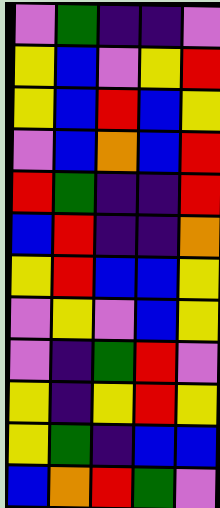[["violet", "green", "indigo", "indigo", "violet"], ["yellow", "blue", "violet", "yellow", "red"], ["yellow", "blue", "red", "blue", "yellow"], ["violet", "blue", "orange", "blue", "red"], ["red", "green", "indigo", "indigo", "red"], ["blue", "red", "indigo", "indigo", "orange"], ["yellow", "red", "blue", "blue", "yellow"], ["violet", "yellow", "violet", "blue", "yellow"], ["violet", "indigo", "green", "red", "violet"], ["yellow", "indigo", "yellow", "red", "yellow"], ["yellow", "green", "indigo", "blue", "blue"], ["blue", "orange", "red", "green", "violet"]]